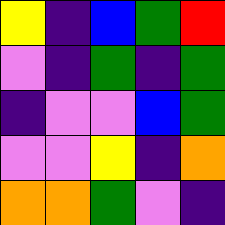[["yellow", "indigo", "blue", "green", "red"], ["violet", "indigo", "green", "indigo", "green"], ["indigo", "violet", "violet", "blue", "green"], ["violet", "violet", "yellow", "indigo", "orange"], ["orange", "orange", "green", "violet", "indigo"]]